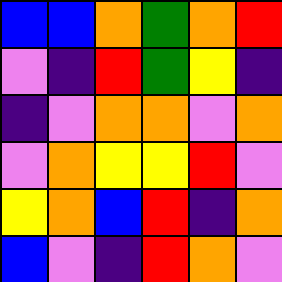[["blue", "blue", "orange", "green", "orange", "red"], ["violet", "indigo", "red", "green", "yellow", "indigo"], ["indigo", "violet", "orange", "orange", "violet", "orange"], ["violet", "orange", "yellow", "yellow", "red", "violet"], ["yellow", "orange", "blue", "red", "indigo", "orange"], ["blue", "violet", "indigo", "red", "orange", "violet"]]